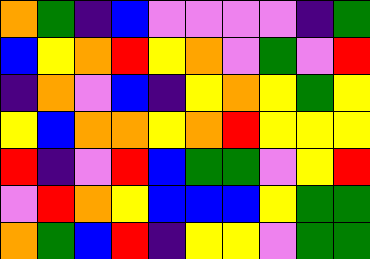[["orange", "green", "indigo", "blue", "violet", "violet", "violet", "violet", "indigo", "green"], ["blue", "yellow", "orange", "red", "yellow", "orange", "violet", "green", "violet", "red"], ["indigo", "orange", "violet", "blue", "indigo", "yellow", "orange", "yellow", "green", "yellow"], ["yellow", "blue", "orange", "orange", "yellow", "orange", "red", "yellow", "yellow", "yellow"], ["red", "indigo", "violet", "red", "blue", "green", "green", "violet", "yellow", "red"], ["violet", "red", "orange", "yellow", "blue", "blue", "blue", "yellow", "green", "green"], ["orange", "green", "blue", "red", "indigo", "yellow", "yellow", "violet", "green", "green"]]